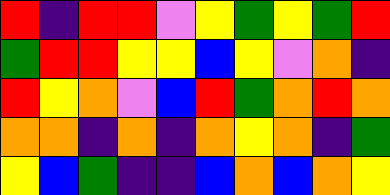[["red", "indigo", "red", "red", "violet", "yellow", "green", "yellow", "green", "red"], ["green", "red", "red", "yellow", "yellow", "blue", "yellow", "violet", "orange", "indigo"], ["red", "yellow", "orange", "violet", "blue", "red", "green", "orange", "red", "orange"], ["orange", "orange", "indigo", "orange", "indigo", "orange", "yellow", "orange", "indigo", "green"], ["yellow", "blue", "green", "indigo", "indigo", "blue", "orange", "blue", "orange", "yellow"]]